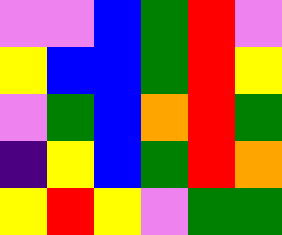[["violet", "violet", "blue", "green", "red", "violet"], ["yellow", "blue", "blue", "green", "red", "yellow"], ["violet", "green", "blue", "orange", "red", "green"], ["indigo", "yellow", "blue", "green", "red", "orange"], ["yellow", "red", "yellow", "violet", "green", "green"]]